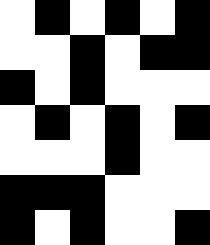[["white", "black", "white", "black", "white", "black"], ["white", "white", "black", "white", "black", "black"], ["black", "white", "black", "white", "white", "white"], ["white", "black", "white", "black", "white", "black"], ["white", "white", "white", "black", "white", "white"], ["black", "black", "black", "white", "white", "white"], ["black", "white", "black", "white", "white", "black"]]